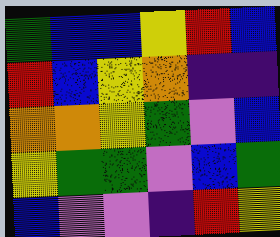[["green", "blue", "blue", "yellow", "red", "blue"], ["red", "blue", "yellow", "orange", "indigo", "indigo"], ["orange", "orange", "yellow", "green", "violet", "blue"], ["yellow", "green", "green", "violet", "blue", "green"], ["blue", "violet", "violet", "indigo", "red", "yellow"]]